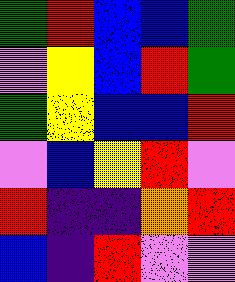[["green", "red", "blue", "blue", "green"], ["violet", "yellow", "blue", "red", "green"], ["green", "yellow", "blue", "blue", "red"], ["violet", "blue", "yellow", "red", "violet"], ["red", "indigo", "indigo", "orange", "red"], ["blue", "indigo", "red", "violet", "violet"]]